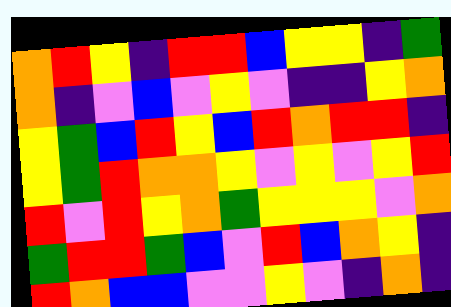[["orange", "red", "yellow", "indigo", "red", "red", "blue", "yellow", "yellow", "indigo", "green"], ["orange", "indigo", "violet", "blue", "violet", "yellow", "violet", "indigo", "indigo", "yellow", "orange"], ["yellow", "green", "blue", "red", "yellow", "blue", "red", "orange", "red", "red", "indigo"], ["yellow", "green", "red", "orange", "orange", "yellow", "violet", "yellow", "violet", "yellow", "red"], ["red", "violet", "red", "yellow", "orange", "green", "yellow", "yellow", "yellow", "violet", "orange"], ["green", "red", "red", "green", "blue", "violet", "red", "blue", "orange", "yellow", "indigo"], ["red", "orange", "blue", "blue", "violet", "violet", "yellow", "violet", "indigo", "orange", "indigo"]]